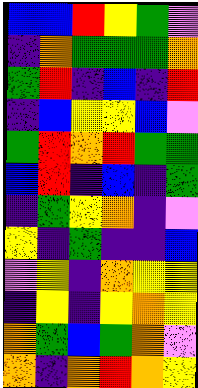[["blue", "blue", "red", "yellow", "green", "violet"], ["indigo", "orange", "green", "green", "green", "orange"], ["green", "red", "indigo", "blue", "indigo", "red"], ["indigo", "blue", "yellow", "yellow", "blue", "violet"], ["green", "red", "orange", "red", "green", "green"], ["blue", "red", "indigo", "blue", "indigo", "green"], ["indigo", "green", "yellow", "orange", "indigo", "violet"], ["yellow", "indigo", "green", "indigo", "indigo", "blue"], ["violet", "yellow", "indigo", "orange", "yellow", "yellow"], ["indigo", "yellow", "indigo", "yellow", "orange", "yellow"], ["orange", "green", "blue", "green", "orange", "violet"], ["orange", "indigo", "orange", "red", "orange", "yellow"]]